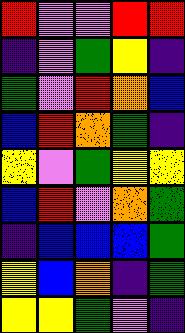[["red", "violet", "violet", "red", "red"], ["indigo", "violet", "green", "yellow", "indigo"], ["green", "violet", "red", "orange", "blue"], ["blue", "red", "orange", "green", "indigo"], ["yellow", "violet", "green", "yellow", "yellow"], ["blue", "red", "violet", "orange", "green"], ["indigo", "blue", "blue", "blue", "green"], ["yellow", "blue", "orange", "indigo", "green"], ["yellow", "yellow", "green", "violet", "indigo"]]